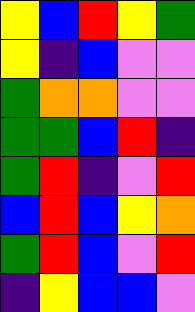[["yellow", "blue", "red", "yellow", "green"], ["yellow", "indigo", "blue", "violet", "violet"], ["green", "orange", "orange", "violet", "violet"], ["green", "green", "blue", "red", "indigo"], ["green", "red", "indigo", "violet", "red"], ["blue", "red", "blue", "yellow", "orange"], ["green", "red", "blue", "violet", "red"], ["indigo", "yellow", "blue", "blue", "violet"]]